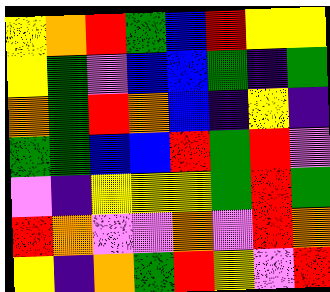[["yellow", "orange", "red", "green", "blue", "red", "yellow", "yellow"], ["yellow", "green", "violet", "blue", "blue", "green", "indigo", "green"], ["orange", "green", "red", "orange", "blue", "indigo", "yellow", "indigo"], ["green", "green", "blue", "blue", "red", "green", "red", "violet"], ["violet", "indigo", "yellow", "yellow", "yellow", "green", "red", "green"], ["red", "orange", "violet", "violet", "orange", "violet", "red", "orange"], ["yellow", "indigo", "orange", "green", "red", "yellow", "violet", "red"]]